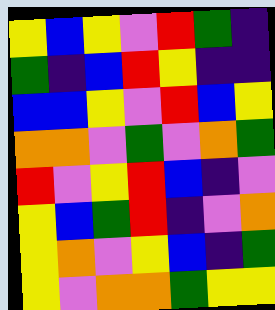[["yellow", "blue", "yellow", "violet", "red", "green", "indigo"], ["green", "indigo", "blue", "red", "yellow", "indigo", "indigo"], ["blue", "blue", "yellow", "violet", "red", "blue", "yellow"], ["orange", "orange", "violet", "green", "violet", "orange", "green"], ["red", "violet", "yellow", "red", "blue", "indigo", "violet"], ["yellow", "blue", "green", "red", "indigo", "violet", "orange"], ["yellow", "orange", "violet", "yellow", "blue", "indigo", "green"], ["yellow", "violet", "orange", "orange", "green", "yellow", "yellow"]]